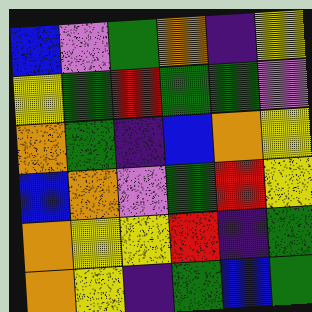[["blue", "violet", "green", "orange", "indigo", "yellow"], ["yellow", "green", "red", "green", "green", "violet"], ["orange", "green", "indigo", "blue", "orange", "yellow"], ["blue", "orange", "violet", "green", "red", "yellow"], ["orange", "yellow", "yellow", "red", "indigo", "green"], ["orange", "yellow", "indigo", "green", "blue", "green"]]